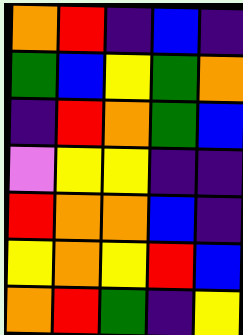[["orange", "red", "indigo", "blue", "indigo"], ["green", "blue", "yellow", "green", "orange"], ["indigo", "red", "orange", "green", "blue"], ["violet", "yellow", "yellow", "indigo", "indigo"], ["red", "orange", "orange", "blue", "indigo"], ["yellow", "orange", "yellow", "red", "blue"], ["orange", "red", "green", "indigo", "yellow"]]